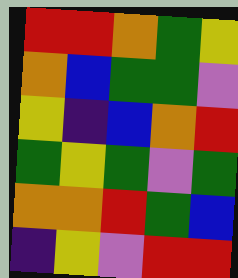[["red", "red", "orange", "green", "yellow"], ["orange", "blue", "green", "green", "violet"], ["yellow", "indigo", "blue", "orange", "red"], ["green", "yellow", "green", "violet", "green"], ["orange", "orange", "red", "green", "blue"], ["indigo", "yellow", "violet", "red", "red"]]